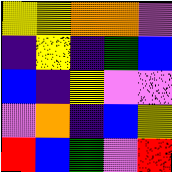[["yellow", "yellow", "orange", "orange", "violet"], ["indigo", "yellow", "indigo", "green", "blue"], ["blue", "indigo", "yellow", "violet", "violet"], ["violet", "orange", "indigo", "blue", "yellow"], ["red", "blue", "green", "violet", "red"]]